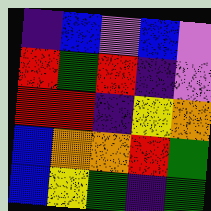[["indigo", "blue", "violet", "blue", "violet"], ["red", "green", "red", "indigo", "violet"], ["red", "red", "indigo", "yellow", "orange"], ["blue", "orange", "orange", "red", "green"], ["blue", "yellow", "green", "indigo", "green"]]